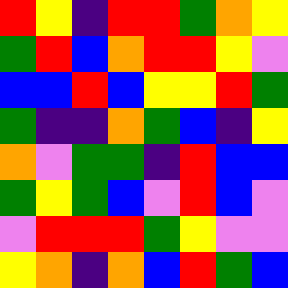[["red", "yellow", "indigo", "red", "red", "green", "orange", "yellow"], ["green", "red", "blue", "orange", "red", "red", "yellow", "violet"], ["blue", "blue", "red", "blue", "yellow", "yellow", "red", "green"], ["green", "indigo", "indigo", "orange", "green", "blue", "indigo", "yellow"], ["orange", "violet", "green", "green", "indigo", "red", "blue", "blue"], ["green", "yellow", "green", "blue", "violet", "red", "blue", "violet"], ["violet", "red", "red", "red", "green", "yellow", "violet", "violet"], ["yellow", "orange", "indigo", "orange", "blue", "red", "green", "blue"]]